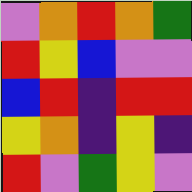[["violet", "orange", "red", "orange", "green"], ["red", "yellow", "blue", "violet", "violet"], ["blue", "red", "indigo", "red", "red"], ["yellow", "orange", "indigo", "yellow", "indigo"], ["red", "violet", "green", "yellow", "violet"]]